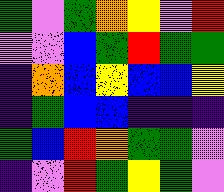[["green", "violet", "green", "orange", "yellow", "violet", "red"], ["violet", "violet", "blue", "green", "red", "green", "green"], ["indigo", "orange", "blue", "yellow", "blue", "blue", "yellow"], ["indigo", "green", "blue", "blue", "indigo", "indigo", "indigo"], ["green", "blue", "red", "orange", "green", "green", "violet"], ["indigo", "violet", "red", "green", "yellow", "green", "violet"]]